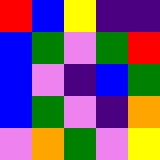[["red", "blue", "yellow", "indigo", "indigo"], ["blue", "green", "violet", "green", "red"], ["blue", "violet", "indigo", "blue", "green"], ["blue", "green", "violet", "indigo", "orange"], ["violet", "orange", "green", "violet", "yellow"]]